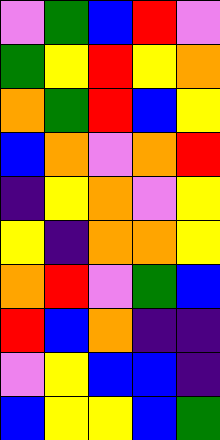[["violet", "green", "blue", "red", "violet"], ["green", "yellow", "red", "yellow", "orange"], ["orange", "green", "red", "blue", "yellow"], ["blue", "orange", "violet", "orange", "red"], ["indigo", "yellow", "orange", "violet", "yellow"], ["yellow", "indigo", "orange", "orange", "yellow"], ["orange", "red", "violet", "green", "blue"], ["red", "blue", "orange", "indigo", "indigo"], ["violet", "yellow", "blue", "blue", "indigo"], ["blue", "yellow", "yellow", "blue", "green"]]